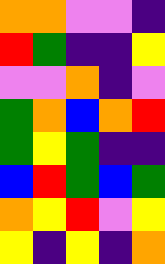[["orange", "orange", "violet", "violet", "indigo"], ["red", "green", "indigo", "indigo", "yellow"], ["violet", "violet", "orange", "indigo", "violet"], ["green", "orange", "blue", "orange", "red"], ["green", "yellow", "green", "indigo", "indigo"], ["blue", "red", "green", "blue", "green"], ["orange", "yellow", "red", "violet", "yellow"], ["yellow", "indigo", "yellow", "indigo", "orange"]]